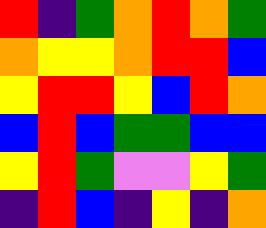[["red", "indigo", "green", "orange", "red", "orange", "green"], ["orange", "yellow", "yellow", "orange", "red", "red", "blue"], ["yellow", "red", "red", "yellow", "blue", "red", "orange"], ["blue", "red", "blue", "green", "green", "blue", "blue"], ["yellow", "red", "green", "violet", "violet", "yellow", "green"], ["indigo", "red", "blue", "indigo", "yellow", "indigo", "orange"]]